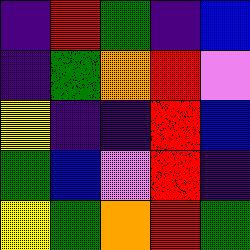[["indigo", "red", "green", "indigo", "blue"], ["indigo", "green", "orange", "red", "violet"], ["yellow", "indigo", "indigo", "red", "blue"], ["green", "blue", "violet", "red", "indigo"], ["yellow", "green", "orange", "red", "green"]]